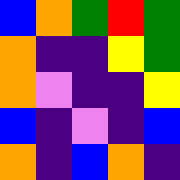[["blue", "orange", "green", "red", "green"], ["orange", "indigo", "indigo", "yellow", "green"], ["orange", "violet", "indigo", "indigo", "yellow"], ["blue", "indigo", "violet", "indigo", "blue"], ["orange", "indigo", "blue", "orange", "indigo"]]